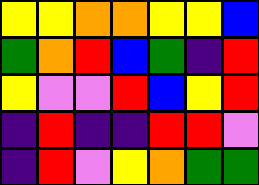[["yellow", "yellow", "orange", "orange", "yellow", "yellow", "blue"], ["green", "orange", "red", "blue", "green", "indigo", "red"], ["yellow", "violet", "violet", "red", "blue", "yellow", "red"], ["indigo", "red", "indigo", "indigo", "red", "red", "violet"], ["indigo", "red", "violet", "yellow", "orange", "green", "green"]]